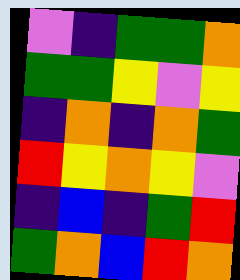[["violet", "indigo", "green", "green", "orange"], ["green", "green", "yellow", "violet", "yellow"], ["indigo", "orange", "indigo", "orange", "green"], ["red", "yellow", "orange", "yellow", "violet"], ["indigo", "blue", "indigo", "green", "red"], ["green", "orange", "blue", "red", "orange"]]